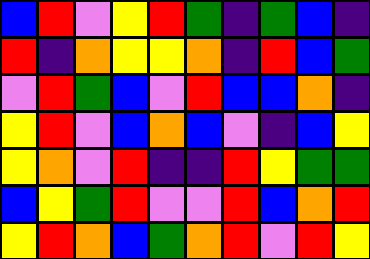[["blue", "red", "violet", "yellow", "red", "green", "indigo", "green", "blue", "indigo"], ["red", "indigo", "orange", "yellow", "yellow", "orange", "indigo", "red", "blue", "green"], ["violet", "red", "green", "blue", "violet", "red", "blue", "blue", "orange", "indigo"], ["yellow", "red", "violet", "blue", "orange", "blue", "violet", "indigo", "blue", "yellow"], ["yellow", "orange", "violet", "red", "indigo", "indigo", "red", "yellow", "green", "green"], ["blue", "yellow", "green", "red", "violet", "violet", "red", "blue", "orange", "red"], ["yellow", "red", "orange", "blue", "green", "orange", "red", "violet", "red", "yellow"]]